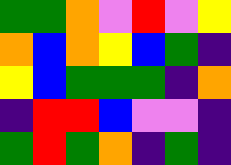[["green", "green", "orange", "violet", "red", "violet", "yellow"], ["orange", "blue", "orange", "yellow", "blue", "green", "indigo"], ["yellow", "blue", "green", "green", "green", "indigo", "orange"], ["indigo", "red", "red", "blue", "violet", "violet", "indigo"], ["green", "red", "green", "orange", "indigo", "green", "indigo"]]